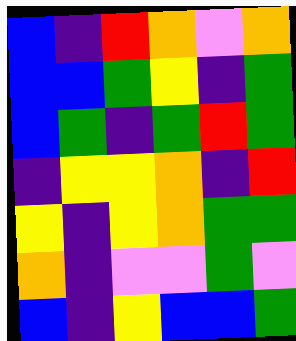[["blue", "indigo", "red", "orange", "violet", "orange"], ["blue", "blue", "green", "yellow", "indigo", "green"], ["blue", "green", "indigo", "green", "red", "green"], ["indigo", "yellow", "yellow", "orange", "indigo", "red"], ["yellow", "indigo", "yellow", "orange", "green", "green"], ["orange", "indigo", "violet", "violet", "green", "violet"], ["blue", "indigo", "yellow", "blue", "blue", "green"]]